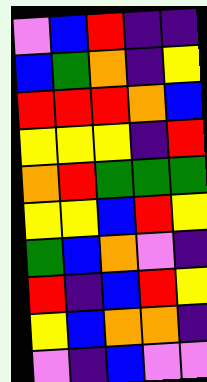[["violet", "blue", "red", "indigo", "indigo"], ["blue", "green", "orange", "indigo", "yellow"], ["red", "red", "red", "orange", "blue"], ["yellow", "yellow", "yellow", "indigo", "red"], ["orange", "red", "green", "green", "green"], ["yellow", "yellow", "blue", "red", "yellow"], ["green", "blue", "orange", "violet", "indigo"], ["red", "indigo", "blue", "red", "yellow"], ["yellow", "blue", "orange", "orange", "indigo"], ["violet", "indigo", "blue", "violet", "violet"]]